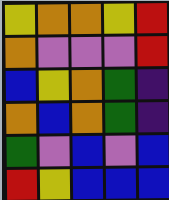[["yellow", "orange", "orange", "yellow", "red"], ["orange", "violet", "violet", "violet", "red"], ["blue", "yellow", "orange", "green", "indigo"], ["orange", "blue", "orange", "green", "indigo"], ["green", "violet", "blue", "violet", "blue"], ["red", "yellow", "blue", "blue", "blue"]]